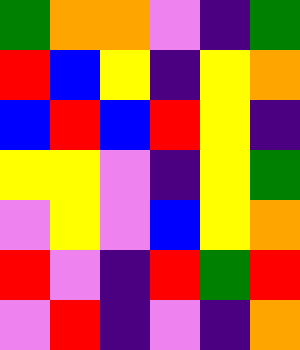[["green", "orange", "orange", "violet", "indigo", "green"], ["red", "blue", "yellow", "indigo", "yellow", "orange"], ["blue", "red", "blue", "red", "yellow", "indigo"], ["yellow", "yellow", "violet", "indigo", "yellow", "green"], ["violet", "yellow", "violet", "blue", "yellow", "orange"], ["red", "violet", "indigo", "red", "green", "red"], ["violet", "red", "indigo", "violet", "indigo", "orange"]]